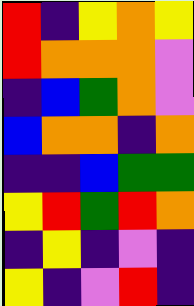[["red", "indigo", "yellow", "orange", "yellow"], ["red", "orange", "orange", "orange", "violet"], ["indigo", "blue", "green", "orange", "violet"], ["blue", "orange", "orange", "indigo", "orange"], ["indigo", "indigo", "blue", "green", "green"], ["yellow", "red", "green", "red", "orange"], ["indigo", "yellow", "indigo", "violet", "indigo"], ["yellow", "indigo", "violet", "red", "indigo"]]